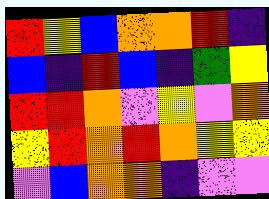[["red", "yellow", "blue", "orange", "orange", "red", "indigo"], ["blue", "indigo", "red", "blue", "indigo", "green", "yellow"], ["red", "red", "orange", "violet", "yellow", "violet", "orange"], ["yellow", "red", "orange", "red", "orange", "yellow", "yellow"], ["violet", "blue", "orange", "orange", "indigo", "violet", "violet"]]